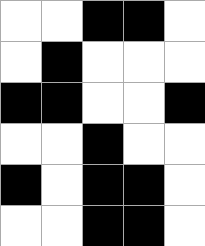[["white", "white", "black", "black", "white"], ["white", "black", "white", "white", "white"], ["black", "black", "white", "white", "black"], ["white", "white", "black", "white", "white"], ["black", "white", "black", "black", "white"], ["white", "white", "black", "black", "white"]]